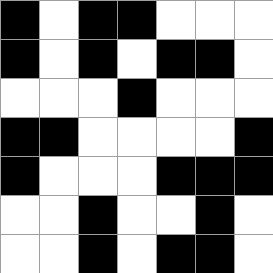[["black", "white", "black", "black", "white", "white", "white"], ["black", "white", "black", "white", "black", "black", "white"], ["white", "white", "white", "black", "white", "white", "white"], ["black", "black", "white", "white", "white", "white", "black"], ["black", "white", "white", "white", "black", "black", "black"], ["white", "white", "black", "white", "white", "black", "white"], ["white", "white", "black", "white", "black", "black", "white"]]